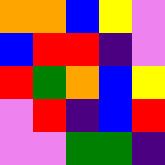[["orange", "orange", "blue", "yellow", "violet"], ["blue", "red", "red", "indigo", "violet"], ["red", "green", "orange", "blue", "yellow"], ["violet", "red", "indigo", "blue", "red"], ["violet", "violet", "green", "green", "indigo"]]